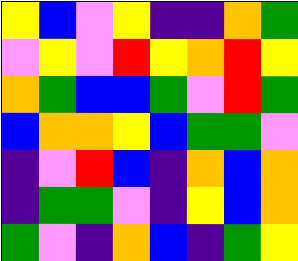[["yellow", "blue", "violet", "yellow", "indigo", "indigo", "orange", "green"], ["violet", "yellow", "violet", "red", "yellow", "orange", "red", "yellow"], ["orange", "green", "blue", "blue", "green", "violet", "red", "green"], ["blue", "orange", "orange", "yellow", "blue", "green", "green", "violet"], ["indigo", "violet", "red", "blue", "indigo", "orange", "blue", "orange"], ["indigo", "green", "green", "violet", "indigo", "yellow", "blue", "orange"], ["green", "violet", "indigo", "orange", "blue", "indigo", "green", "yellow"]]